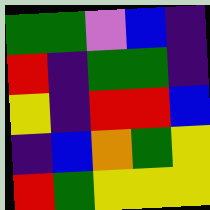[["green", "green", "violet", "blue", "indigo"], ["red", "indigo", "green", "green", "indigo"], ["yellow", "indigo", "red", "red", "blue"], ["indigo", "blue", "orange", "green", "yellow"], ["red", "green", "yellow", "yellow", "yellow"]]